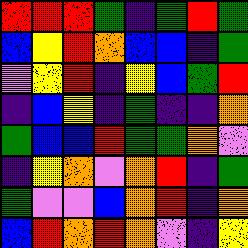[["red", "red", "red", "green", "indigo", "green", "red", "green"], ["blue", "yellow", "red", "orange", "blue", "blue", "indigo", "green"], ["violet", "yellow", "red", "indigo", "yellow", "blue", "green", "red"], ["indigo", "blue", "yellow", "indigo", "green", "indigo", "indigo", "orange"], ["green", "blue", "blue", "red", "green", "green", "orange", "violet"], ["indigo", "yellow", "orange", "violet", "orange", "red", "indigo", "green"], ["green", "violet", "violet", "blue", "orange", "red", "indigo", "orange"], ["blue", "red", "orange", "red", "orange", "violet", "indigo", "yellow"]]